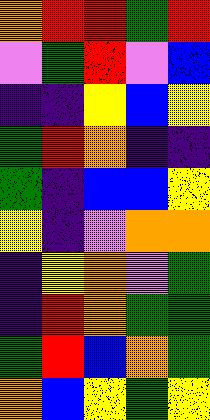[["orange", "red", "red", "green", "red"], ["violet", "green", "red", "violet", "blue"], ["indigo", "indigo", "yellow", "blue", "yellow"], ["green", "red", "orange", "indigo", "indigo"], ["green", "indigo", "blue", "blue", "yellow"], ["yellow", "indigo", "violet", "orange", "orange"], ["indigo", "yellow", "orange", "violet", "green"], ["indigo", "red", "orange", "green", "green"], ["green", "red", "blue", "orange", "green"], ["orange", "blue", "yellow", "green", "yellow"]]